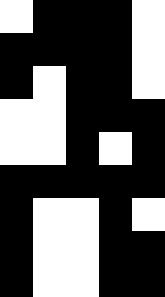[["white", "black", "black", "black", "white"], ["black", "black", "black", "black", "white"], ["black", "white", "black", "black", "white"], ["white", "white", "black", "black", "black"], ["white", "white", "black", "white", "black"], ["black", "black", "black", "black", "black"], ["black", "white", "white", "black", "white"], ["black", "white", "white", "black", "black"], ["black", "white", "white", "black", "black"]]